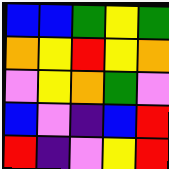[["blue", "blue", "green", "yellow", "green"], ["orange", "yellow", "red", "yellow", "orange"], ["violet", "yellow", "orange", "green", "violet"], ["blue", "violet", "indigo", "blue", "red"], ["red", "indigo", "violet", "yellow", "red"]]